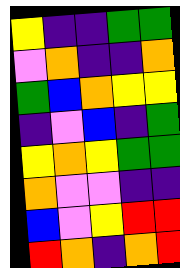[["yellow", "indigo", "indigo", "green", "green"], ["violet", "orange", "indigo", "indigo", "orange"], ["green", "blue", "orange", "yellow", "yellow"], ["indigo", "violet", "blue", "indigo", "green"], ["yellow", "orange", "yellow", "green", "green"], ["orange", "violet", "violet", "indigo", "indigo"], ["blue", "violet", "yellow", "red", "red"], ["red", "orange", "indigo", "orange", "red"]]